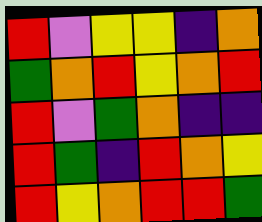[["red", "violet", "yellow", "yellow", "indigo", "orange"], ["green", "orange", "red", "yellow", "orange", "red"], ["red", "violet", "green", "orange", "indigo", "indigo"], ["red", "green", "indigo", "red", "orange", "yellow"], ["red", "yellow", "orange", "red", "red", "green"]]